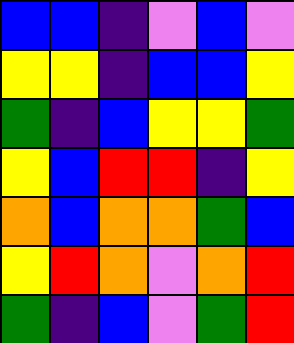[["blue", "blue", "indigo", "violet", "blue", "violet"], ["yellow", "yellow", "indigo", "blue", "blue", "yellow"], ["green", "indigo", "blue", "yellow", "yellow", "green"], ["yellow", "blue", "red", "red", "indigo", "yellow"], ["orange", "blue", "orange", "orange", "green", "blue"], ["yellow", "red", "orange", "violet", "orange", "red"], ["green", "indigo", "blue", "violet", "green", "red"]]